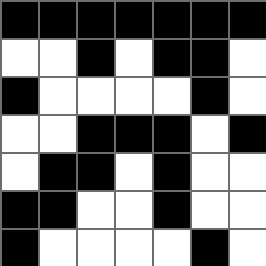[["black", "black", "black", "black", "black", "black", "black"], ["white", "white", "black", "white", "black", "black", "white"], ["black", "white", "white", "white", "white", "black", "white"], ["white", "white", "black", "black", "black", "white", "black"], ["white", "black", "black", "white", "black", "white", "white"], ["black", "black", "white", "white", "black", "white", "white"], ["black", "white", "white", "white", "white", "black", "white"]]